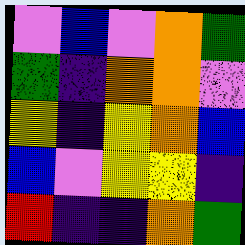[["violet", "blue", "violet", "orange", "green"], ["green", "indigo", "orange", "orange", "violet"], ["yellow", "indigo", "yellow", "orange", "blue"], ["blue", "violet", "yellow", "yellow", "indigo"], ["red", "indigo", "indigo", "orange", "green"]]